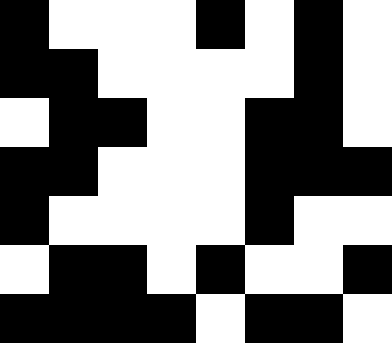[["black", "white", "white", "white", "black", "white", "black", "white"], ["black", "black", "white", "white", "white", "white", "black", "white"], ["white", "black", "black", "white", "white", "black", "black", "white"], ["black", "black", "white", "white", "white", "black", "black", "black"], ["black", "white", "white", "white", "white", "black", "white", "white"], ["white", "black", "black", "white", "black", "white", "white", "black"], ["black", "black", "black", "black", "white", "black", "black", "white"]]